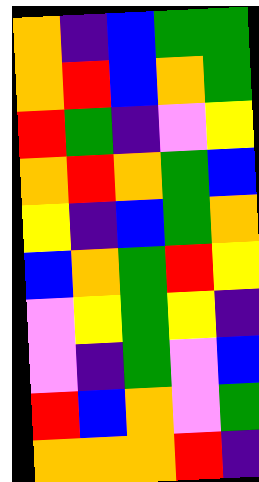[["orange", "indigo", "blue", "green", "green"], ["orange", "red", "blue", "orange", "green"], ["red", "green", "indigo", "violet", "yellow"], ["orange", "red", "orange", "green", "blue"], ["yellow", "indigo", "blue", "green", "orange"], ["blue", "orange", "green", "red", "yellow"], ["violet", "yellow", "green", "yellow", "indigo"], ["violet", "indigo", "green", "violet", "blue"], ["red", "blue", "orange", "violet", "green"], ["orange", "orange", "orange", "red", "indigo"]]